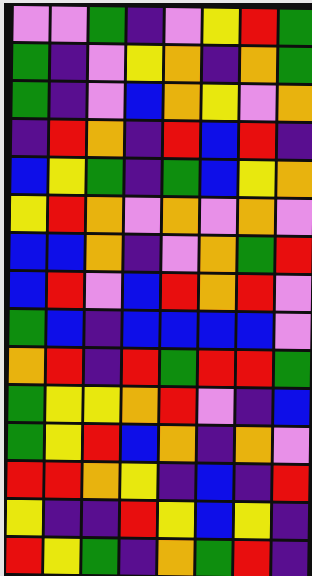[["violet", "violet", "green", "indigo", "violet", "yellow", "red", "green"], ["green", "indigo", "violet", "yellow", "orange", "indigo", "orange", "green"], ["green", "indigo", "violet", "blue", "orange", "yellow", "violet", "orange"], ["indigo", "red", "orange", "indigo", "red", "blue", "red", "indigo"], ["blue", "yellow", "green", "indigo", "green", "blue", "yellow", "orange"], ["yellow", "red", "orange", "violet", "orange", "violet", "orange", "violet"], ["blue", "blue", "orange", "indigo", "violet", "orange", "green", "red"], ["blue", "red", "violet", "blue", "red", "orange", "red", "violet"], ["green", "blue", "indigo", "blue", "blue", "blue", "blue", "violet"], ["orange", "red", "indigo", "red", "green", "red", "red", "green"], ["green", "yellow", "yellow", "orange", "red", "violet", "indigo", "blue"], ["green", "yellow", "red", "blue", "orange", "indigo", "orange", "violet"], ["red", "red", "orange", "yellow", "indigo", "blue", "indigo", "red"], ["yellow", "indigo", "indigo", "red", "yellow", "blue", "yellow", "indigo"], ["red", "yellow", "green", "indigo", "orange", "green", "red", "indigo"]]